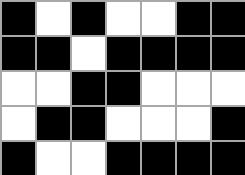[["black", "white", "black", "white", "white", "black", "black"], ["black", "black", "white", "black", "black", "black", "black"], ["white", "white", "black", "black", "white", "white", "white"], ["white", "black", "black", "white", "white", "white", "black"], ["black", "white", "white", "black", "black", "black", "black"]]